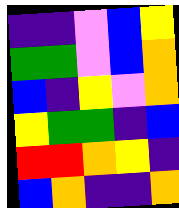[["indigo", "indigo", "violet", "blue", "yellow"], ["green", "green", "violet", "blue", "orange"], ["blue", "indigo", "yellow", "violet", "orange"], ["yellow", "green", "green", "indigo", "blue"], ["red", "red", "orange", "yellow", "indigo"], ["blue", "orange", "indigo", "indigo", "orange"]]